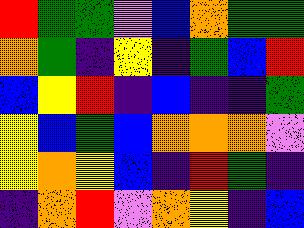[["red", "green", "green", "violet", "blue", "orange", "green", "green"], ["orange", "green", "indigo", "yellow", "indigo", "green", "blue", "red"], ["blue", "yellow", "red", "indigo", "blue", "indigo", "indigo", "green"], ["yellow", "blue", "green", "blue", "orange", "orange", "orange", "violet"], ["yellow", "orange", "yellow", "blue", "indigo", "red", "green", "indigo"], ["indigo", "orange", "red", "violet", "orange", "yellow", "indigo", "blue"]]